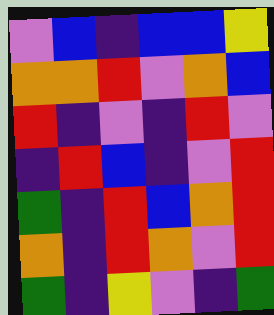[["violet", "blue", "indigo", "blue", "blue", "yellow"], ["orange", "orange", "red", "violet", "orange", "blue"], ["red", "indigo", "violet", "indigo", "red", "violet"], ["indigo", "red", "blue", "indigo", "violet", "red"], ["green", "indigo", "red", "blue", "orange", "red"], ["orange", "indigo", "red", "orange", "violet", "red"], ["green", "indigo", "yellow", "violet", "indigo", "green"]]